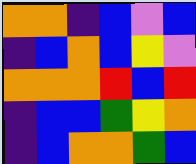[["orange", "orange", "indigo", "blue", "violet", "blue"], ["indigo", "blue", "orange", "blue", "yellow", "violet"], ["orange", "orange", "orange", "red", "blue", "red"], ["indigo", "blue", "blue", "green", "yellow", "orange"], ["indigo", "blue", "orange", "orange", "green", "blue"]]